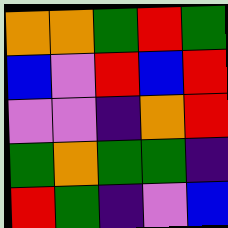[["orange", "orange", "green", "red", "green"], ["blue", "violet", "red", "blue", "red"], ["violet", "violet", "indigo", "orange", "red"], ["green", "orange", "green", "green", "indigo"], ["red", "green", "indigo", "violet", "blue"]]